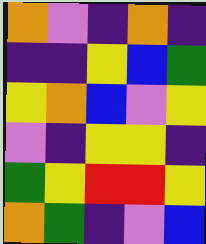[["orange", "violet", "indigo", "orange", "indigo"], ["indigo", "indigo", "yellow", "blue", "green"], ["yellow", "orange", "blue", "violet", "yellow"], ["violet", "indigo", "yellow", "yellow", "indigo"], ["green", "yellow", "red", "red", "yellow"], ["orange", "green", "indigo", "violet", "blue"]]